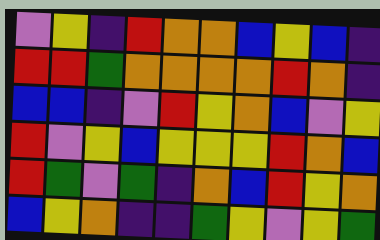[["violet", "yellow", "indigo", "red", "orange", "orange", "blue", "yellow", "blue", "indigo"], ["red", "red", "green", "orange", "orange", "orange", "orange", "red", "orange", "indigo"], ["blue", "blue", "indigo", "violet", "red", "yellow", "orange", "blue", "violet", "yellow"], ["red", "violet", "yellow", "blue", "yellow", "yellow", "yellow", "red", "orange", "blue"], ["red", "green", "violet", "green", "indigo", "orange", "blue", "red", "yellow", "orange"], ["blue", "yellow", "orange", "indigo", "indigo", "green", "yellow", "violet", "yellow", "green"]]